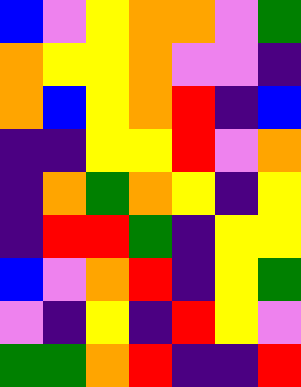[["blue", "violet", "yellow", "orange", "orange", "violet", "green"], ["orange", "yellow", "yellow", "orange", "violet", "violet", "indigo"], ["orange", "blue", "yellow", "orange", "red", "indigo", "blue"], ["indigo", "indigo", "yellow", "yellow", "red", "violet", "orange"], ["indigo", "orange", "green", "orange", "yellow", "indigo", "yellow"], ["indigo", "red", "red", "green", "indigo", "yellow", "yellow"], ["blue", "violet", "orange", "red", "indigo", "yellow", "green"], ["violet", "indigo", "yellow", "indigo", "red", "yellow", "violet"], ["green", "green", "orange", "red", "indigo", "indigo", "red"]]